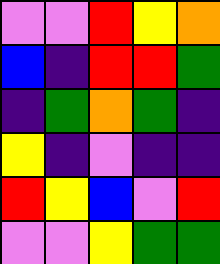[["violet", "violet", "red", "yellow", "orange"], ["blue", "indigo", "red", "red", "green"], ["indigo", "green", "orange", "green", "indigo"], ["yellow", "indigo", "violet", "indigo", "indigo"], ["red", "yellow", "blue", "violet", "red"], ["violet", "violet", "yellow", "green", "green"]]